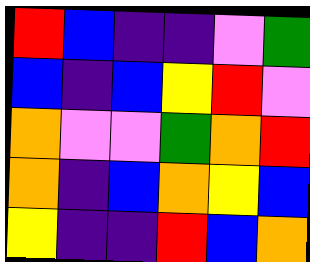[["red", "blue", "indigo", "indigo", "violet", "green"], ["blue", "indigo", "blue", "yellow", "red", "violet"], ["orange", "violet", "violet", "green", "orange", "red"], ["orange", "indigo", "blue", "orange", "yellow", "blue"], ["yellow", "indigo", "indigo", "red", "blue", "orange"]]